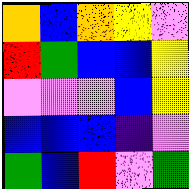[["orange", "blue", "orange", "yellow", "violet"], ["red", "green", "blue", "blue", "yellow"], ["violet", "violet", "violet", "blue", "yellow"], ["blue", "blue", "blue", "indigo", "violet"], ["green", "blue", "red", "violet", "green"]]